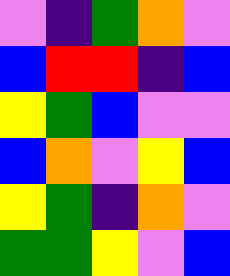[["violet", "indigo", "green", "orange", "violet"], ["blue", "red", "red", "indigo", "blue"], ["yellow", "green", "blue", "violet", "violet"], ["blue", "orange", "violet", "yellow", "blue"], ["yellow", "green", "indigo", "orange", "violet"], ["green", "green", "yellow", "violet", "blue"]]